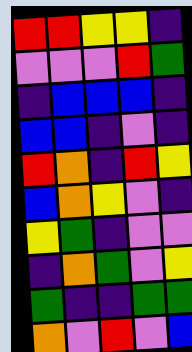[["red", "red", "yellow", "yellow", "indigo"], ["violet", "violet", "violet", "red", "green"], ["indigo", "blue", "blue", "blue", "indigo"], ["blue", "blue", "indigo", "violet", "indigo"], ["red", "orange", "indigo", "red", "yellow"], ["blue", "orange", "yellow", "violet", "indigo"], ["yellow", "green", "indigo", "violet", "violet"], ["indigo", "orange", "green", "violet", "yellow"], ["green", "indigo", "indigo", "green", "green"], ["orange", "violet", "red", "violet", "blue"]]